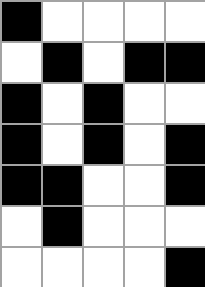[["black", "white", "white", "white", "white"], ["white", "black", "white", "black", "black"], ["black", "white", "black", "white", "white"], ["black", "white", "black", "white", "black"], ["black", "black", "white", "white", "black"], ["white", "black", "white", "white", "white"], ["white", "white", "white", "white", "black"]]